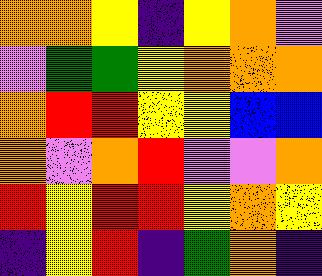[["orange", "orange", "yellow", "indigo", "yellow", "orange", "violet"], ["violet", "green", "green", "yellow", "orange", "orange", "orange"], ["orange", "red", "red", "yellow", "yellow", "blue", "blue"], ["orange", "violet", "orange", "red", "violet", "violet", "orange"], ["red", "yellow", "red", "red", "yellow", "orange", "yellow"], ["indigo", "yellow", "red", "indigo", "green", "orange", "indigo"]]